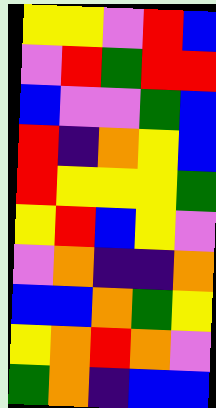[["yellow", "yellow", "violet", "red", "blue"], ["violet", "red", "green", "red", "red"], ["blue", "violet", "violet", "green", "blue"], ["red", "indigo", "orange", "yellow", "blue"], ["red", "yellow", "yellow", "yellow", "green"], ["yellow", "red", "blue", "yellow", "violet"], ["violet", "orange", "indigo", "indigo", "orange"], ["blue", "blue", "orange", "green", "yellow"], ["yellow", "orange", "red", "orange", "violet"], ["green", "orange", "indigo", "blue", "blue"]]